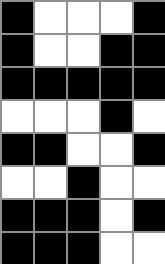[["black", "white", "white", "white", "black"], ["black", "white", "white", "black", "black"], ["black", "black", "black", "black", "black"], ["white", "white", "white", "black", "white"], ["black", "black", "white", "white", "black"], ["white", "white", "black", "white", "white"], ["black", "black", "black", "white", "black"], ["black", "black", "black", "white", "white"]]